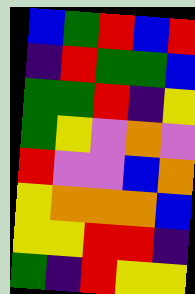[["blue", "green", "red", "blue", "red"], ["indigo", "red", "green", "green", "blue"], ["green", "green", "red", "indigo", "yellow"], ["green", "yellow", "violet", "orange", "violet"], ["red", "violet", "violet", "blue", "orange"], ["yellow", "orange", "orange", "orange", "blue"], ["yellow", "yellow", "red", "red", "indigo"], ["green", "indigo", "red", "yellow", "yellow"]]